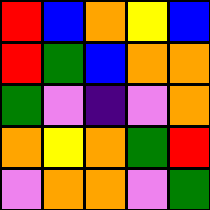[["red", "blue", "orange", "yellow", "blue"], ["red", "green", "blue", "orange", "orange"], ["green", "violet", "indigo", "violet", "orange"], ["orange", "yellow", "orange", "green", "red"], ["violet", "orange", "orange", "violet", "green"]]